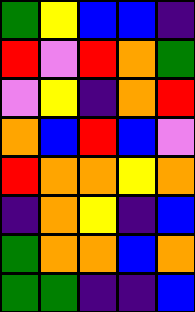[["green", "yellow", "blue", "blue", "indigo"], ["red", "violet", "red", "orange", "green"], ["violet", "yellow", "indigo", "orange", "red"], ["orange", "blue", "red", "blue", "violet"], ["red", "orange", "orange", "yellow", "orange"], ["indigo", "orange", "yellow", "indigo", "blue"], ["green", "orange", "orange", "blue", "orange"], ["green", "green", "indigo", "indigo", "blue"]]